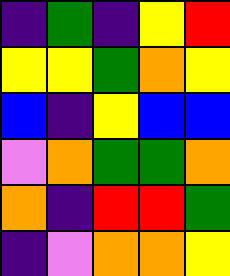[["indigo", "green", "indigo", "yellow", "red"], ["yellow", "yellow", "green", "orange", "yellow"], ["blue", "indigo", "yellow", "blue", "blue"], ["violet", "orange", "green", "green", "orange"], ["orange", "indigo", "red", "red", "green"], ["indigo", "violet", "orange", "orange", "yellow"]]